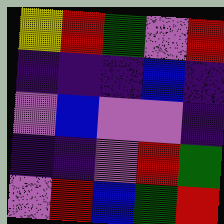[["yellow", "red", "green", "violet", "red"], ["indigo", "indigo", "indigo", "blue", "indigo"], ["violet", "blue", "violet", "violet", "indigo"], ["indigo", "indigo", "violet", "red", "green"], ["violet", "red", "blue", "green", "red"]]